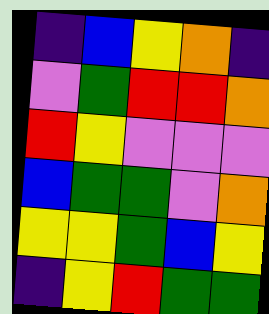[["indigo", "blue", "yellow", "orange", "indigo"], ["violet", "green", "red", "red", "orange"], ["red", "yellow", "violet", "violet", "violet"], ["blue", "green", "green", "violet", "orange"], ["yellow", "yellow", "green", "blue", "yellow"], ["indigo", "yellow", "red", "green", "green"]]